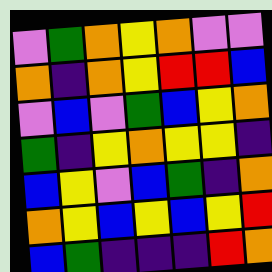[["violet", "green", "orange", "yellow", "orange", "violet", "violet"], ["orange", "indigo", "orange", "yellow", "red", "red", "blue"], ["violet", "blue", "violet", "green", "blue", "yellow", "orange"], ["green", "indigo", "yellow", "orange", "yellow", "yellow", "indigo"], ["blue", "yellow", "violet", "blue", "green", "indigo", "orange"], ["orange", "yellow", "blue", "yellow", "blue", "yellow", "red"], ["blue", "green", "indigo", "indigo", "indigo", "red", "orange"]]